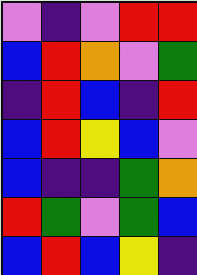[["violet", "indigo", "violet", "red", "red"], ["blue", "red", "orange", "violet", "green"], ["indigo", "red", "blue", "indigo", "red"], ["blue", "red", "yellow", "blue", "violet"], ["blue", "indigo", "indigo", "green", "orange"], ["red", "green", "violet", "green", "blue"], ["blue", "red", "blue", "yellow", "indigo"]]